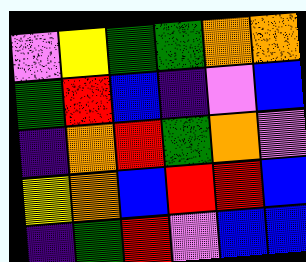[["violet", "yellow", "green", "green", "orange", "orange"], ["green", "red", "blue", "indigo", "violet", "blue"], ["indigo", "orange", "red", "green", "orange", "violet"], ["yellow", "orange", "blue", "red", "red", "blue"], ["indigo", "green", "red", "violet", "blue", "blue"]]